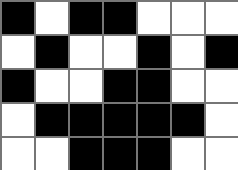[["black", "white", "black", "black", "white", "white", "white"], ["white", "black", "white", "white", "black", "white", "black"], ["black", "white", "white", "black", "black", "white", "white"], ["white", "black", "black", "black", "black", "black", "white"], ["white", "white", "black", "black", "black", "white", "white"]]